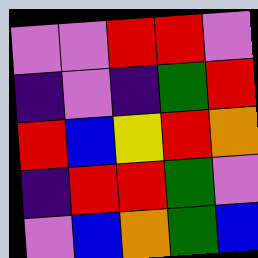[["violet", "violet", "red", "red", "violet"], ["indigo", "violet", "indigo", "green", "red"], ["red", "blue", "yellow", "red", "orange"], ["indigo", "red", "red", "green", "violet"], ["violet", "blue", "orange", "green", "blue"]]